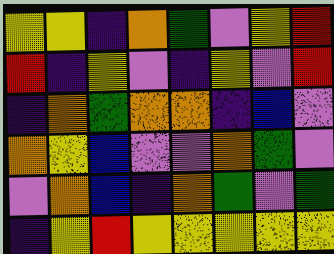[["yellow", "yellow", "indigo", "orange", "green", "violet", "yellow", "red"], ["red", "indigo", "yellow", "violet", "indigo", "yellow", "violet", "red"], ["indigo", "orange", "green", "orange", "orange", "indigo", "blue", "violet"], ["orange", "yellow", "blue", "violet", "violet", "orange", "green", "violet"], ["violet", "orange", "blue", "indigo", "orange", "green", "violet", "green"], ["indigo", "yellow", "red", "yellow", "yellow", "yellow", "yellow", "yellow"]]